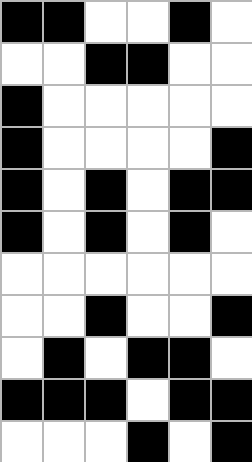[["black", "black", "white", "white", "black", "white"], ["white", "white", "black", "black", "white", "white"], ["black", "white", "white", "white", "white", "white"], ["black", "white", "white", "white", "white", "black"], ["black", "white", "black", "white", "black", "black"], ["black", "white", "black", "white", "black", "white"], ["white", "white", "white", "white", "white", "white"], ["white", "white", "black", "white", "white", "black"], ["white", "black", "white", "black", "black", "white"], ["black", "black", "black", "white", "black", "black"], ["white", "white", "white", "black", "white", "black"]]